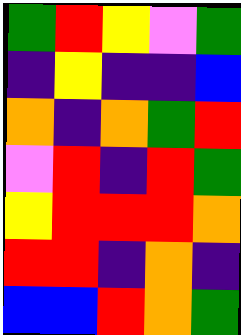[["green", "red", "yellow", "violet", "green"], ["indigo", "yellow", "indigo", "indigo", "blue"], ["orange", "indigo", "orange", "green", "red"], ["violet", "red", "indigo", "red", "green"], ["yellow", "red", "red", "red", "orange"], ["red", "red", "indigo", "orange", "indigo"], ["blue", "blue", "red", "orange", "green"]]